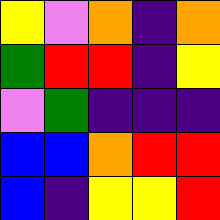[["yellow", "violet", "orange", "indigo", "orange"], ["green", "red", "red", "indigo", "yellow"], ["violet", "green", "indigo", "indigo", "indigo"], ["blue", "blue", "orange", "red", "red"], ["blue", "indigo", "yellow", "yellow", "red"]]